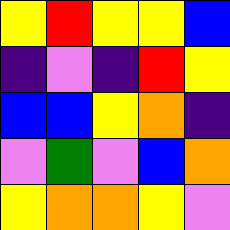[["yellow", "red", "yellow", "yellow", "blue"], ["indigo", "violet", "indigo", "red", "yellow"], ["blue", "blue", "yellow", "orange", "indigo"], ["violet", "green", "violet", "blue", "orange"], ["yellow", "orange", "orange", "yellow", "violet"]]